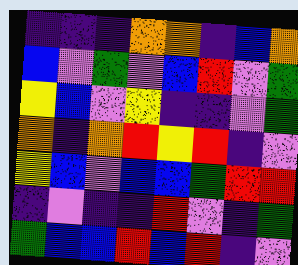[["indigo", "indigo", "indigo", "orange", "orange", "indigo", "blue", "orange"], ["blue", "violet", "green", "violet", "blue", "red", "violet", "green"], ["yellow", "blue", "violet", "yellow", "indigo", "indigo", "violet", "green"], ["orange", "indigo", "orange", "red", "yellow", "red", "indigo", "violet"], ["yellow", "blue", "violet", "blue", "blue", "green", "red", "red"], ["indigo", "violet", "indigo", "indigo", "red", "violet", "indigo", "green"], ["green", "blue", "blue", "red", "blue", "red", "indigo", "violet"]]